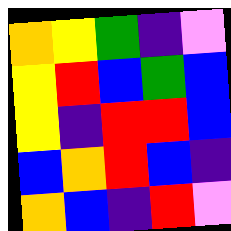[["orange", "yellow", "green", "indigo", "violet"], ["yellow", "red", "blue", "green", "blue"], ["yellow", "indigo", "red", "red", "blue"], ["blue", "orange", "red", "blue", "indigo"], ["orange", "blue", "indigo", "red", "violet"]]